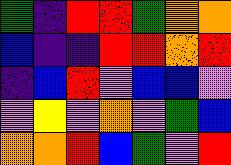[["green", "indigo", "red", "red", "green", "orange", "orange"], ["blue", "indigo", "indigo", "red", "red", "orange", "red"], ["indigo", "blue", "red", "violet", "blue", "blue", "violet"], ["violet", "yellow", "violet", "orange", "violet", "green", "blue"], ["orange", "orange", "red", "blue", "green", "violet", "red"]]